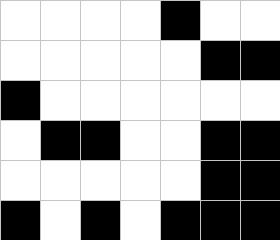[["white", "white", "white", "white", "black", "white", "white"], ["white", "white", "white", "white", "white", "black", "black"], ["black", "white", "white", "white", "white", "white", "white"], ["white", "black", "black", "white", "white", "black", "black"], ["white", "white", "white", "white", "white", "black", "black"], ["black", "white", "black", "white", "black", "black", "black"]]